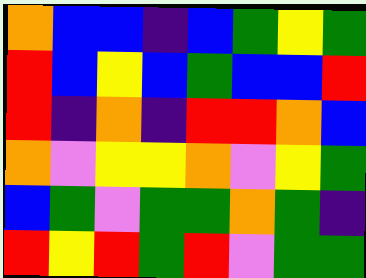[["orange", "blue", "blue", "indigo", "blue", "green", "yellow", "green"], ["red", "blue", "yellow", "blue", "green", "blue", "blue", "red"], ["red", "indigo", "orange", "indigo", "red", "red", "orange", "blue"], ["orange", "violet", "yellow", "yellow", "orange", "violet", "yellow", "green"], ["blue", "green", "violet", "green", "green", "orange", "green", "indigo"], ["red", "yellow", "red", "green", "red", "violet", "green", "green"]]